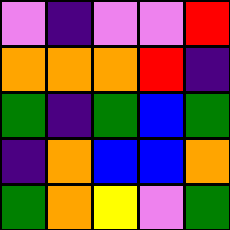[["violet", "indigo", "violet", "violet", "red"], ["orange", "orange", "orange", "red", "indigo"], ["green", "indigo", "green", "blue", "green"], ["indigo", "orange", "blue", "blue", "orange"], ["green", "orange", "yellow", "violet", "green"]]